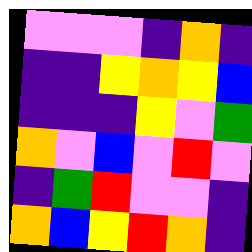[["violet", "violet", "violet", "indigo", "orange", "indigo"], ["indigo", "indigo", "yellow", "orange", "yellow", "blue"], ["indigo", "indigo", "indigo", "yellow", "violet", "green"], ["orange", "violet", "blue", "violet", "red", "violet"], ["indigo", "green", "red", "violet", "violet", "indigo"], ["orange", "blue", "yellow", "red", "orange", "indigo"]]